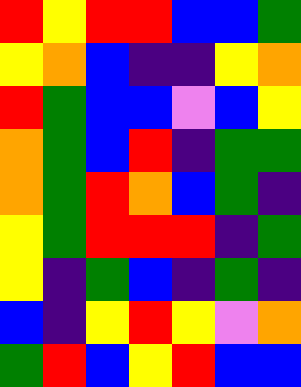[["red", "yellow", "red", "red", "blue", "blue", "green"], ["yellow", "orange", "blue", "indigo", "indigo", "yellow", "orange"], ["red", "green", "blue", "blue", "violet", "blue", "yellow"], ["orange", "green", "blue", "red", "indigo", "green", "green"], ["orange", "green", "red", "orange", "blue", "green", "indigo"], ["yellow", "green", "red", "red", "red", "indigo", "green"], ["yellow", "indigo", "green", "blue", "indigo", "green", "indigo"], ["blue", "indigo", "yellow", "red", "yellow", "violet", "orange"], ["green", "red", "blue", "yellow", "red", "blue", "blue"]]